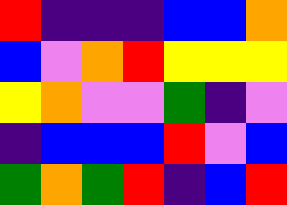[["red", "indigo", "indigo", "indigo", "blue", "blue", "orange"], ["blue", "violet", "orange", "red", "yellow", "yellow", "yellow"], ["yellow", "orange", "violet", "violet", "green", "indigo", "violet"], ["indigo", "blue", "blue", "blue", "red", "violet", "blue"], ["green", "orange", "green", "red", "indigo", "blue", "red"]]